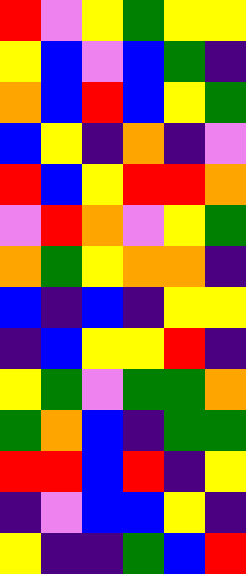[["red", "violet", "yellow", "green", "yellow", "yellow"], ["yellow", "blue", "violet", "blue", "green", "indigo"], ["orange", "blue", "red", "blue", "yellow", "green"], ["blue", "yellow", "indigo", "orange", "indigo", "violet"], ["red", "blue", "yellow", "red", "red", "orange"], ["violet", "red", "orange", "violet", "yellow", "green"], ["orange", "green", "yellow", "orange", "orange", "indigo"], ["blue", "indigo", "blue", "indigo", "yellow", "yellow"], ["indigo", "blue", "yellow", "yellow", "red", "indigo"], ["yellow", "green", "violet", "green", "green", "orange"], ["green", "orange", "blue", "indigo", "green", "green"], ["red", "red", "blue", "red", "indigo", "yellow"], ["indigo", "violet", "blue", "blue", "yellow", "indigo"], ["yellow", "indigo", "indigo", "green", "blue", "red"]]